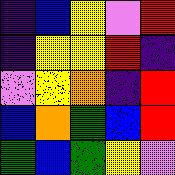[["indigo", "blue", "yellow", "violet", "red"], ["indigo", "yellow", "yellow", "red", "indigo"], ["violet", "yellow", "orange", "indigo", "red"], ["blue", "orange", "green", "blue", "red"], ["green", "blue", "green", "yellow", "violet"]]